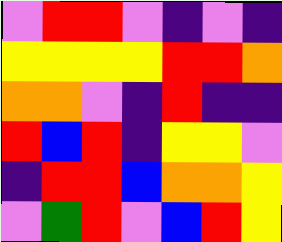[["violet", "red", "red", "violet", "indigo", "violet", "indigo"], ["yellow", "yellow", "yellow", "yellow", "red", "red", "orange"], ["orange", "orange", "violet", "indigo", "red", "indigo", "indigo"], ["red", "blue", "red", "indigo", "yellow", "yellow", "violet"], ["indigo", "red", "red", "blue", "orange", "orange", "yellow"], ["violet", "green", "red", "violet", "blue", "red", "yellow"]]